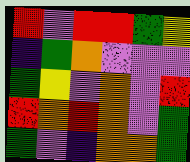[["red", "violet", "red", "red", "green", "yellow"], ["indigo", "green", "orange", "violet", "violet", "violet"], ["green", "yellow", "violet", "orange", "violet", "red"], ["red", "orange", "red", "orange", "violet", "green"], ["green", "violet", "indigo", "orange", "orange", "green"]]